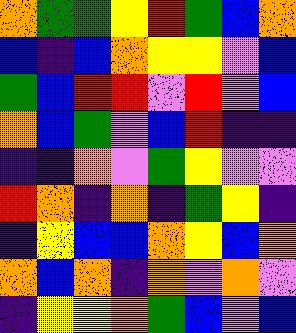[["orange", "green", "green", "yellow", "red", "green", "blue", "orange"], ["blue", "indigo", "blue", "orange", "yellow", "yellow", "violet", "blue"], ["green", "blue", "red", "red", "violet", "red", "violet", "blue"], ["orange", "blue", "green", "violet", "blue", "red", "indigo", "indigo"], ["indigo", "indigo", "orange", "violet", "green", "yellow", "violet", "violet"], ["red", "orange", "indigo", "orange", "indigo", "green", "yellow", "indigo"], ["indigo", "yellow", "blue", "blue", "orange", "yellow", "blue", "orange"], ["orange", "blue", "orange", "indigo", "orange", "violet", "orange", "violet"], ["indigo", "yellow", "yellow", "orange", "green", "blue", "violet", "blue"]]